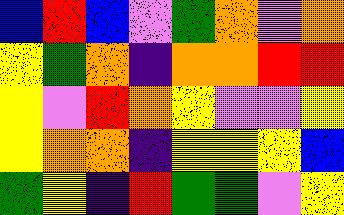[["blue", "red", "blue", "violet", "green", "orange", "violet", "orange"], ["yellow", "green", "orange", "indigo", "orange", "orange", "red", "red"], ["yellow", "violet", "red", "orange", "yellow", "violet", "violet", "yellow"], ["yellow", "orange", "orange", "indigo", "yellow", "yellow", "yellow", "blue"], ["green", "yellow", "indigo", "red", "green", "green", "violet", "yellow"]]